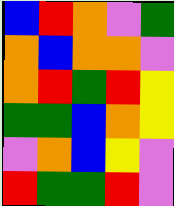[["blue", "red", "orange", "violet", "green"], ["orange", "blue", "orange", "orange", "violet"], ["orange", "red", "green", "red", "yellow"], ["green", "green", "blue", "orange", "yellow"], ["violet", "orange", "blue", "yellow", "violet"], ["red", "green", "green", "red", "violet"]]